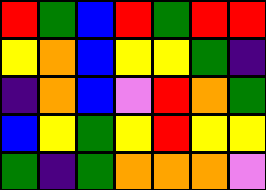[["red", "green", "blue", "red", "green", "red", "red"], ["yellow", "orange", "blue", "yellow", "yellow", "green", "indigo"], ["indigo", "orange", "blue", "violet", "red", "orange", "green"], ["blue", "yellow", "green", "yellow", "red", "yellow", "yellow"], ["green", "indigo", "green", "orange", "orange", "orange", "violet"]]